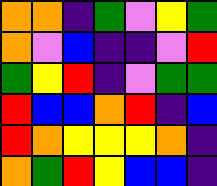[["orange", "orange", "indigo", "green", "violet", "yellow", "green"], ["orange", "violet", "blue", "indigo", "indigo", "violet", "red"], ["green", "yellow", "red", "indigo", "violet", "green", "green"], ["red", "blue", "blue", "orange", "red", "indigo", "blue"], ["red", "orange", "yellow", "yellow", "yellow", "orange", "indigo"], ["orange", "green", "red", "yellow", "blue", "blue", "indigo"]]